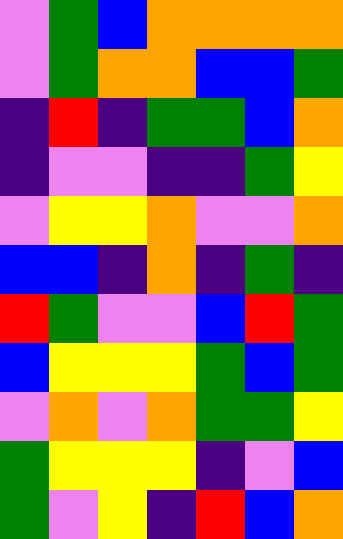[["violet", "green", "blue", "orange", "orange", "orange", "orange"], ["violet", "green", "orange", "orange", "blue", "blue", "green"], ["indigo", "red", "indigo", "green", "green", "blue", "orange"], ["indigo", "violet", "violet", "indigo", "indigo", "green", "yellow"], ["violet", "yellow", "yellow", "orange", "violet", "violet", "orange"], ["blue", "blue", "indigo", "orange", "indigo", "green", "indigo"], ["red", "green", "violet", "violet", "blue", "red", "green"], ["blue", "yellow", "yellow", "yellow", "green", "blue", "green"], ["violet", "orange", "violet", "orange", "green", "green", "yellow"], ["green", "yellow", "yellow", "yellow", "indigo", "violet", "blue"], ["green", "violet", "yellow", "indigo", "red", "blue", "orange"]]